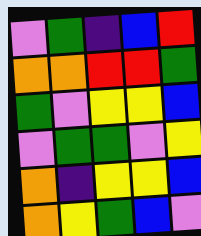[["violet", "green", "indigo", "blue", "red"], ["orange", "orange", "red", "red", "green"], ["green", "violet", "yellow", "yellow", "blue"], ["violet", "green", "green", "violet", "yellow"], ["orange", "indigo", "yellow", "yellow", "blue"], ["orange", "yellow", "green", "blue", "violet"]]